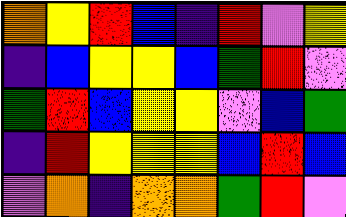[["orange", "yellow", "red", "blue", "indigo", "red", "violet", "yellow"], ["indigo", "blue", "yellow", "yellow", "blue", "green", "red", "violet"], ["green", "red", "blue", "yellow", "yellow", "violet", "blue", "green"], ["indigo", "red", "yellow", "yellow", "yellow", "blue", "red", "blue"], ["violet", "orange", "indigo", "orange", "orange", "green", "red", "violet"]]